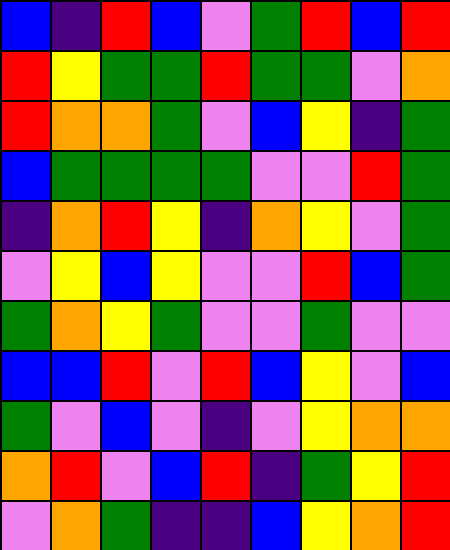[["blue", "indigo", "red", "blue", "violet", "green", "red", "blue", "red"], ["red", "yellow", "green", "green", "red", "green", "green", "violet", "orange"], ["red", "orange", "orange", "green", "violet", "blue", "yellow", "indigo", "green"], ["blue", "green", "green", "green", "green", "violet", "violet", "red", "green"], ["indigo", "orange", "red", "yellow", "indigo", "orange", "yellow", "violet", "green"], ["violet", "yellow", "blue", "yellow", "violet", "violet", "red", "blue", "green"], ["green", "orange", "yellow", "green", "violet", "violet", "green", "violet", "violet"], ["blue", "blue", "red", "violet", "red", "blue", "yellow", "violet", "blue"], ["green", "violet", "blue", "violet", "indigo", "violet", "yellow", "orange", "orange"], ["orange", "red", "violet", "blue", "red", "indigo", "green", "yellow", "red"], ["violet", "orange", "green", "indigo", "indigo", "blue", "yellow", "orange", "red"]]